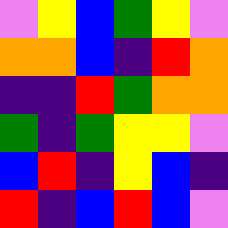[["violet", "yellow", "blue", "green", "yellow", "violet"], ["orange", "orange", "blue", "indigo", "red", "orange"], ["indigo", "indigo", "red", "green", "orange", "orange"], ["green", "indigo", "green", "yellow", "yellow", "violet"], ["blue", "red", "indigo", "yellow", "blue", "indigo"], ["red", "indigo", "blue", "red", "blue", "violet"]]